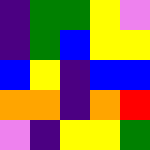[["indigo", "green", "green", "yellow", "violet"], ["indigo", "green", "blue", "yellow", "yellow"], ["blue", "yellow", "indigo", "blue", "blue"], ["orange", "orange", "indigo", "orange", "red"], ["violet", "indigo", "yellow", "yellow", "green"]]